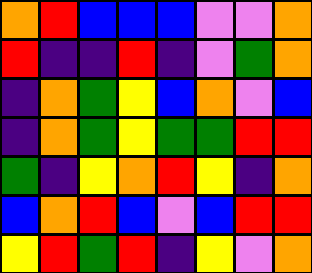[["orange", "red", "blue", "blue", "blue", "violet", "violet", "orange"], ["red", "indigo", "indigo", "red", "indigo", "violet", "green", "orange"], ["indigo", "orange", "green", "yellow", "blue", "orange", "violet", "blue"], ["indigo", "orange", "green", "yellow", "green", "green", "red", "red"], ["green", "indigo", "yellow", "orange", "red", "yellow", "indigo", "orange"], ["blue", "orange", "red", "blue", "violet", "blue", "red", "red"], ["yellow", "red", "green", "red", "indigo", "yellow", "violet", "orange"]]